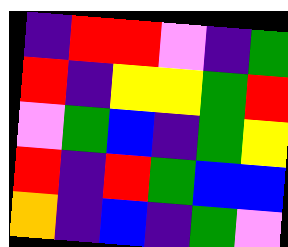[["indigo", "red", "red", "violet", "indigo", "green"], ["red", "indigo", "yellow", "yellow", "green", "red"], ["violet", "green", "blue", "indigo", "green", "yellow"], ["red", "indigo", "red", "green", "blue", "blue"], ["orange", "indigo", "blue", "indigo", "green", "violet"]]